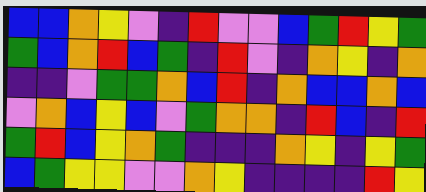[["blue", "blue", "orange", "yellow", "violet", "indigo", "red", "violet", "violet", "blue", "green", "red", "yellow", "green"], ["green", "blue", "orange", "red", "blue", "green", "indigo", "red", "violet", "indigo", "orange", "yellow", "indigo", "orange"], ["indigo", "indigo", "violet", "green", "green", "orange", "blue", "red", "indigo", "orange", "blue", "blue", "orange", "blue"], ["violet", "orange", "blue", "yellow", "blue", "violet", "green", "orange", "orange", "indigo", "red", "blue", "indigo", "red"], ["green", "red", "blue", "yellow", "orange", "green", "indigo", "indigo", "indigo", "orange", "yellow", "indigo", "yellow", "green"], ["blue", "green", "yellow", "yellow", "violet", "violet", "orange", "yellow", "indigo", "indigo", "indigo", "indigo", "red", "yellow"]]